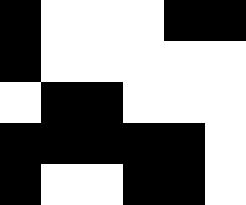[["black", "white", "white", "white", "black", "black"], ["black", "white", "white", "white", "white", "white"], ["white", "black", "black", "white", "white", "white"], ["black", "black", "black", "black", "black", "white"], ["black", "white", "white", "black", "black", "white"]]